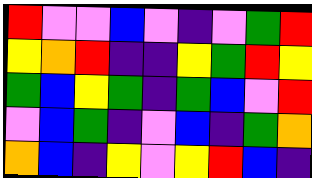[["red", "violet", "violet", "blue", "violet", "indigo", "violet", "green", "red"], ["yellow", "orange", "red", "indigo", "indigo", "yellow", "green", "red", "yellow"], ["green", "blue", "yellow", "green", "indigo", "green", "blue", "violet", "red"], ["violet", "blue", "green", "indigo", "violet", "blue", "indigo", "green", "orange"], ["orange", "blue", "indigo", "yellow", "violet", "yellow", "red", "blue", "indigo"]]